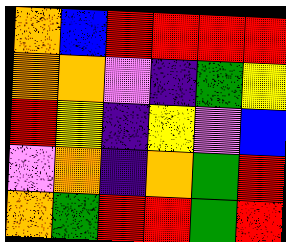[["orange", "blue", "red", "red", "red", "red"], ["orange", "orange", "violet", "indigo", "green", "yellow"], ["red", "yellow", "indigo", "yellow", "violet", "blue"], ["violet", "orange", "indigo", "orange", "green", "red"], ["orange", "green", "red", "red", "green", "red"]]